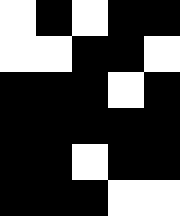[["white", "black", "white", "black", "black"], ["white", "white", "black", "black", "white"], ["black", "black", "black", "white", "black"], ["black", "black", "black", "black", "black"], ["black", "black", "white", "black", "black"], ["black", "black", "black", "white", "white"]]